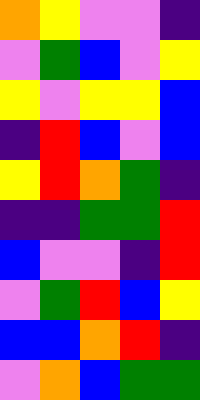[["orange", "yellow", "violet", "violet", "indigo"], ["violet", "green", "blue", "violet", "yellow"], ["yellow", "violet", "yellow", "yellow", "blue"], ["indigo", "red", "blue", "violet", "blue"], ["yellow", "red", "orange", "green", "indigo"], ["indigo", "indigo", "green", "green", "red"], ["blue", "violet", "violet", "indigo", "red"], ["violet", "green", "red", "blue", "yellow"], ["blue", "blue", "orange", "red", "indigo"], ["violet", "orange", "blue", "green", "green"]]